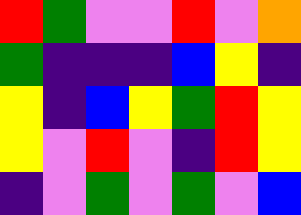[["red", "green", "violet", "violet", "red", "violet", "orange"], ["green", "indigo", "indigo", "indigo", "blue", "yellow", "indigo"], ["yellow", "indigo", "blue", "yellow", "green", "red", "yellow"], ["yellow", "violet", "red", "violet", "indigo", "red", "yellow"], ["indigo", "violet", "green", "violet", "green", "violet", "blue"]]